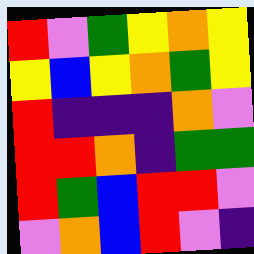[["red", "violet", "green", "yellow", "orange", "yellow"], ["yellow", "blue", "yellow", "orange", "green", "yellow"], ["red", "indigo", "indigo", "indigo", "orange", "violet"], ["red", "red", "orange", "indigo", "green", "green"], ["red", "green", "blue", "red", "red", "violet"], ["violet", "orange", "blue", "red", "violet", "indigo"]]